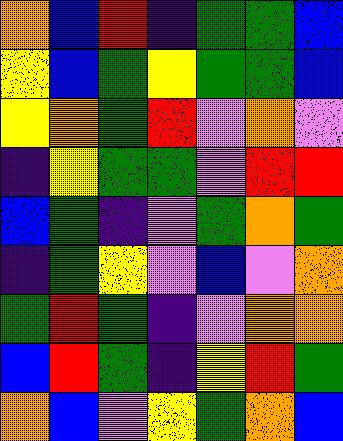[["orange", "blue", "red", "indigo", "green", "green", "blue"], ["yellow", "blue", "green", "yellow", "green", "green", "blue"], ["yellow", "orange", "green", "red", "violet", "orange", "violet"], ["indigo", "yellow", "green", "green", "violet", "red", "red"], ["blue", "green", "indigo", "violet", "green", "orange", "green"], ["indigo", "green", "yellow", "violet", "blue", "violet", "orange"], ["green", "red", "green", "indigo", "violet", "orange", "orange"], ["blue", "red", "green", "indigo", "yellow", "red", "green"], ["orange", "blue", "violet", "yellow", "green", "orange", "blue"]]